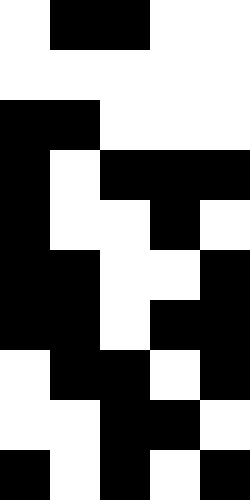[["white", "black", "black", "white", "white"], ["white", "white", "white", "white", "white"], ["black", "black", "white", "white", "white"], ["black", "white", "black", "black", "black"], ["black", "white", "white", "black", "white"], ["black", "black", "white", "white", "black"], ["black", "black", "white", "black", "black"], ["white", "black", "black", "white", "black"], ["white", "white", "black", "black", "white"], ["black", "white", "black", "white", "black"]]